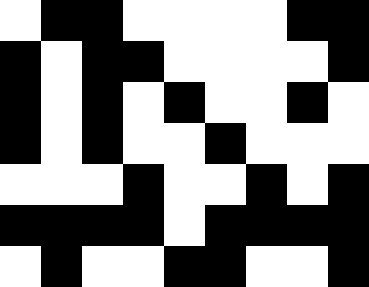[["white", "black", "black", "white", "white", "white", "white", "black", "black"], ["black", "white", "black", "black", "white", "white", "white", "white", "black"], ["black", "white", "black", "white", "black", "white", "white", "black", "white"], ["black", "white", "black", "white", "white", "black", "white", "white", "white"], ["white", "white", "white", "black", "white", "white", "black", "white", "black"], ["black", "black", "black", "black", "white", "black", "black", "black", "black"], ["white", "black", "white", "white", "black", "black", "white", "white", "black"]]